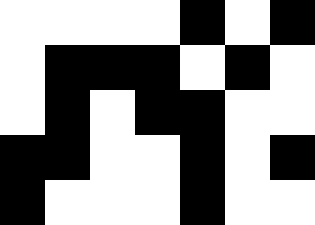[["white", "white", "white", "white", "black", "white", "black"], ["white", "black", "black", "black", "white", "black", "white"], ["white", "black", "white", "black", "black", "white", "white"], ["black", "black", "white", "white", "black", "white", "black"], ["black", "white", "white", "white", "black", "white", "white"]]